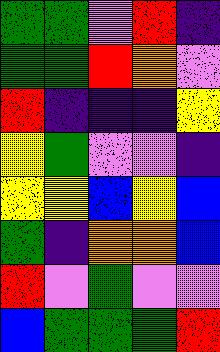[["green", "green", "violet", "red", "indigo"], ["green", "green", "red", "orange", "violet"], ["red", "indigo", "indigo", "indigo", "yellow"], ["yellow", "green", "violet", "violet", "indigo"], ["yellow", "yellow", "blue", "yellow", "blue"], ["green", "indigo", "orange", "orange", "blue"], ["red", "violet", "green", "violet", "violet"], ["blue", "green", "green", "green", "red"]]